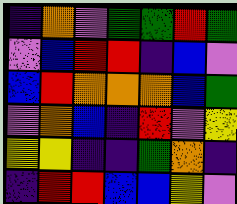[["indigo", "orange", "violet", "green", "green", "red", "green"], ["violet", "blue", "red", "red", "indigo", "blue", "violet"], ["blue", "red", "orange", "orange", "orange", "blue", "green"], ["violet", "orange", "blue", "indigo", "red", "violet", "yellow"], ["yellow", "yellow", "indigo", "indigo", "green", "orange", "indigo"], ["indigo", "red", "red", "blue", "blue", "yellow", "violet"]]